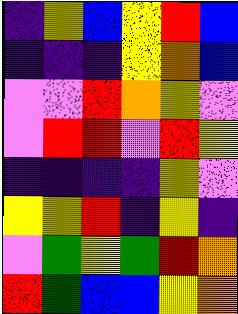[["indigo", "yellow", "blue", "yellow", "red", "blue"], ["indigo", "indigo", "indigo", "yellow", "orange", "blue"], ["violet", "violet", "red", "orange", "yellow", "violet"], ["violet", "red", "red", "violet", "red", "yellow"], ["indigo", "indigo", "indigo", "indigo", "yellow", "violet"], ["yellow", "yellow", "red", "indigo", "yellow", "indigo"], ["violet", "green", "yellow", "green", "red", "orange"], ["red", "green", "blue", "blue", "yellow", "orange"]]